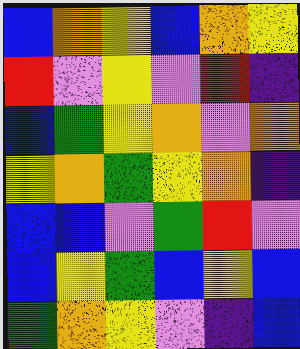[["blue", "orange", "yellow", "blue", "orange", "yellow"], ["red", "violet", "yellow", "violet", "red", "indigo"], ["blue", "green", "yellow", "orange", "violet", "orange"], ["yellow", "orange", "green", "yellow", "orange", "indigo"], ["blue", "blue", "violet", "green", "red", "violet"], ["blue", "yellow", "green", "blue", "yellow", "blue"], ["green", "orange", "yellow", "violet", "indigo", "blue"]]